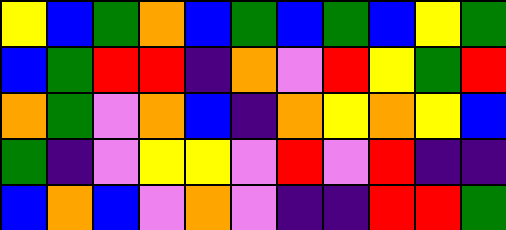[["yellow", "blue", "green", "orange", "blue", "green", "blue", "green", "blue", "yellow", "green"], ["blue", "green", "red", "red", "indigo", "orange", "violet", "red", "yellow", "green", "red"], ["orange", "green", "violet", "orange", "blue", "indigo", "orange", "yellow", "orange", "yellow", "blue"], ["green", "indigo", "violet", "yellow", "yellow", "violet", "red", "violet", "red", "indigo", "indigo"], ["blue", "orange", "blue", "violet", "orange", "violet", "indigo", "indigo", "red", "red", "green"]]